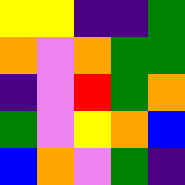[["yellow", "yellow", "indigo", "indigo", "green"], ["orange", "violet", "orange", "green", "green"], ["indigo", "violet", "red", "green", "orange"], ["green", "violet", "yellow", "orange", "blue"], ["blue", "orange", "violet", "green", "indigo"]]